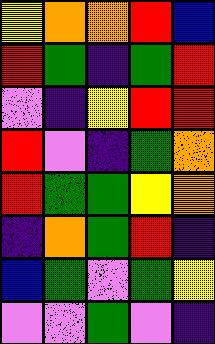[["yellow", "orange", "orange", "red", "blue"], ["red", "green", "indigo", "green", "red"], ["violet", "indigo", "yellow", "red", "red"], ["red", "violet", "indigo", "green", "orange"], ["red", "green", "green", "yellow", "orange"], ["indigo", "orange", "green", "red", "indigo"], ["blue", "green", "violet", "green", "yellow"], ["violet", "violet", "green", "violet", "indigo"]]